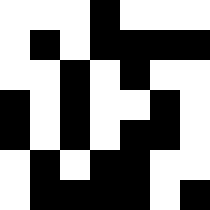[["white", "white", "white", "black", "white", "white", "white"], ["white", "black", "white", "black", "black", "black", "black"], ["white", "white", "black", "white", "black", "white", "white"], ["black", "white", "black", "white", "white", "black", "white"], ["black", "white", "black", "white", "black", "black", "white"], ["white", "black", "white", "black", "black", "white", "white"], ["white", "black", "black", "black", "black", "white", "black"]]